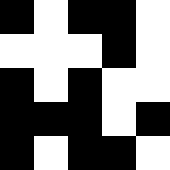[["black", "white", "black", "black", "white"], ["white", "white", "white", "black", "white"], ["black", "white", "black", "white", "white"], ["black", "black", "black", "white", "black"], ["black", "white", "black", "black", "white"]]